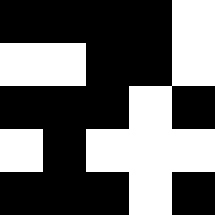[["black", "black", "black", "black", "white"], ["white", "white", "black", "black", "white"], ["black", "black", "black", "white", "black"], ["white", "black", "white", "white", "white"], ["black", "black", "black", "white", "black"]]